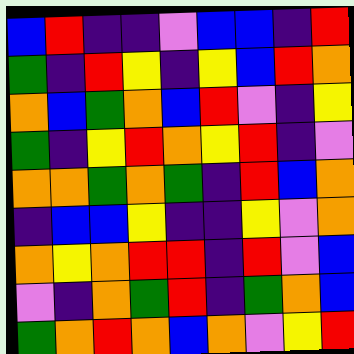[["blue", "red", "indigo", "indigo", "violet", "blue", "blue", "indigo", "red"], ["green", "indigo", "red", "yellow", "indigo", "yellow", "blue", "red", "orange"], ["orange", "blue", "green", "orange", "blue", "red", "violet", "indigo", "yellow"], ["green", "indigo", "yellow", "red", "orange", "yellow", "red", "indigo", "violet"], ["orange", "orange", "green", "orange", "green", "indigo", "red", "blue", "orange"], ["indigo", "blue", "blue", "yellow", "indigo", "indigo", "yellow", "violet", "orange"], ["orange", "yellow", "orange", "red", "red", "indigo", "red", "violet", "blue"], ["violet", "indigo", "orange", "green", "red", "indigo", "green", "orange", "blue"], ["green", "orange", "red", "orange", "blue", "orange", "violet", "yellow", "red"]]